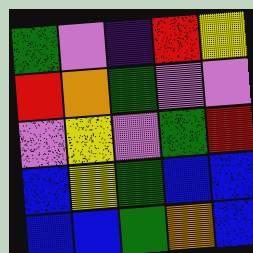[["green", "violet", "indigo", "red", "yellow"], ["red", "orange", "green", "violet", "violet"], ["violet", "yellow", "violet", "green", "red"], ["blue", "yellow", "green", "blue", "blue"], ["blue", "blue", "green", "orange", "blue"]]